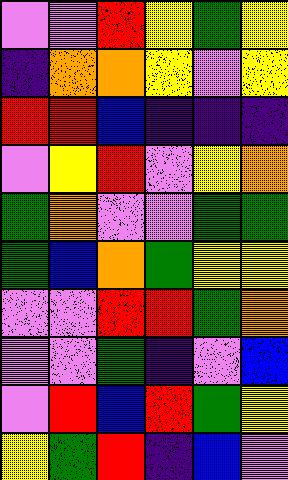[["violet", "violet", "red", "yellow", "green", "yellow"], ["indigo", "orange", "orange", "yellow", "violet", "yellow"], ["red", "red", "blue", "indigo", "indigo", "indigo"], ["violet", "yellow", "red", "violet", "yellow", "orange"], ["green", "orange", "violet", "violet", "green", "green"], ["green", "blue", "orange", "green", "yellow", "yellow"], ["violet", "violet", "red", "red", "green", "orange"], ["violet", "violet", "green", "indigo", "violet", "blue"], ["violet", "red", "blue", "red", "green", "yellow"], ["yellow", "green", "red", "indigo", "blue", "violet"]]